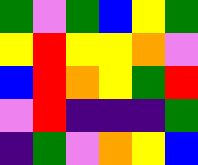[["green", "violet", "green", "blue", "yellow", "green"], ["yellow", "red", "yellow", "yellow", "orange", "violet"], ["blue", "red", "orange", "yellow", "green", "red"], ["violet", "red", "indigo", "indigo", "indigo", "green"], ["indigo", "green", "violet", "orange", "yellow", "blue"]]